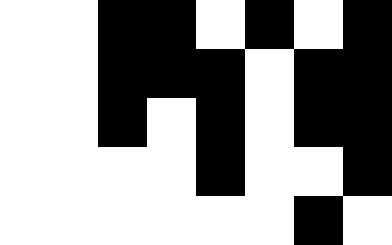[["white", "white", "black", "black", "white", "black", "white", "black"], ["white", "white", "black", "black", "black", "white", "black", "black"], ["white", "white", "black", "white", "black", "white", "black", "black"], ["white", "white", "white", "white", "black", "white", "white", "black"], ["white", "white", "white", "white", "white", "white", "black", "white"]]